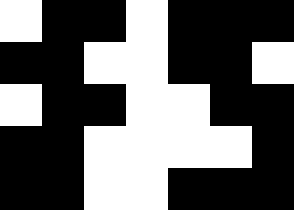[["white", "black", "black", "white", "black", "black", "black"], ["black", "black", "white", "white", "black", "black", "white"], ["white", "black", "black", "white", "white", "black", "black"], ["black", "black", "white", "white", "white", "white", "black"], ["black", "black", "white", "white", "black", "black", "black"]]